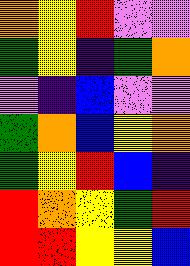[["orange", "yellow", "red", "violet", "violet"], ["green", "yellow", "indigo", "green", "orange"], ["violet", "indigo", "blue", "violet", "violet"], ["green", "orange", "blue", "yellow", "orange"], ["green", "yellow", "red", "blue", "indigo"], ["red", "orange", "yellow", "green", "red"], ["red", "red", "yellow", "yellow", "blue"]]